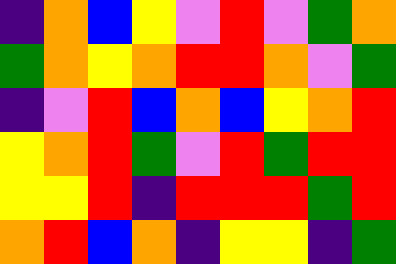[["indigo", "orange", "blue", "yellow", "violet", "red", "violet", "green", "orange"], ["green", "orange", "yellow", "orange", "red", "red", "orange", "violet", "green"], ["indigo", "violet", "red", "blue", "orange", "blue", "yellow", "orange", "red"], ["yellow", "orange", "red", "green", "violet", "red", "green", "red", "red"], ["yellow", "yellow", "red", "indigo", "red", "red", "red", "green", "red"], ["orange", "red", "blue", "orange", "indigo", "yellow", "yellow", "indigo", "green"]]